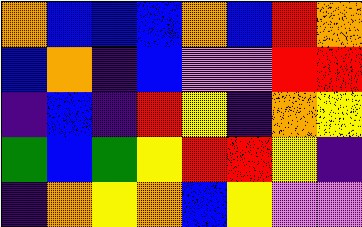[["orange", "blue", "blue", "blue", "orange", "blue", "red", "orange"], ["blue", "orange", "indigo", "blue", "violet", "violet", "red", "red"], ["indigo", "blue", "indigo", "red", "yellow", "indigo", "orange", "yellow"], ["green", "blue", "green", "yellow", "red", "red", "yellow", "indigo"], ["indigo", "orange", "yellow", "orange", "blue", "yellow", "violet", "violet"]]